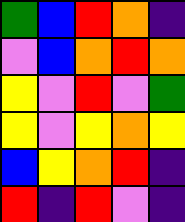[["green", "blue", "red", "orange", "indigo"], ["violet", "blue", "orange", "red", "orange"], ["yellow", "violet", "red", "violet", "green"], ["yellow", "violet", "yellow", "orange", "yellow"], ["blue", "yellow", "orange", "red", "indigo"], ["red", "indigo", "red", "violet", "indigo"]]